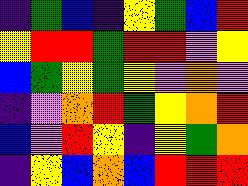[["indigo", "green", "blue", "indigo", "yellow", "green", "blue", "red"], ["yellow", "red", "red", "green", "red", "red", "violet", "yellow"], ["blue", "green", "yellow", "green", "yellow", "violet", "orange", "violet"], ["indigo", "violet", "orange", "red", "green", "yellow", "orange", "red"], ["blue", "violet", "red", "yellow", "indigo", "yellow", "green", "orange"], ["indigo", "yellow", "blue", "orange", "blue", "red", "red", "red"]]